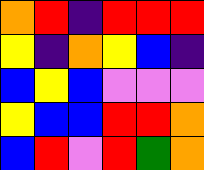[["orange", "red", "indigo", "red", "red", "red"], ["yellow", "indigo", "orange", "yellow", "blue", "indigo"], ["blue", "yellow", "blue", "violet", "violet", "violet"], ["yellow", "blue", "blue", "red", "red", "orange"], ["blue", "red", "violet", "red", "green", "orange"]]